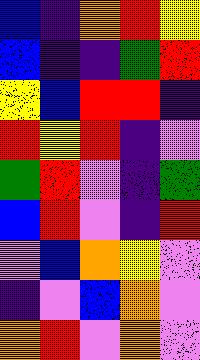[["blue", "indigo", "orange", "red", "yellow"], ["blue", "indigo", "indigo", "green", "red"], ["yellow", "blue", "red", "red", "indigo"], ["red", "yellow", "red", "indigo", "violet"], ["green", "red", "violet", "indigo", "green"], ["blue", "red", "violet", "indigo", "red"], ["violet", "blue", "orange", "yellow", "violet"], ["indigo", "violet", "blue", "orange", "violet"], ["orange", "red", "violet", "orange", "violet"]]